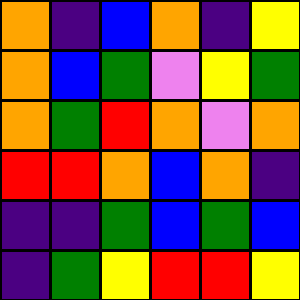[["orange", "indigo", "blue", "orange", "indigo", "yellow"], ["orange", "blue", "green", "violet", "yellow", "green"], ["orange", "green", "red", "orange", "violet", "orange"], ["red", "red", "orange", "blue", "orange", "indigo"], ["indigo", "indigo", "green", "blue", "green", "blue"], ["indigo", "green", "yellow", "red", "red", "yellow"]]